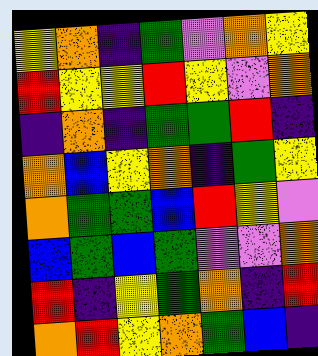[["yellow", "orange", "indigo", "green", "violet", "orange", "yellow"], ["red", "yellow", "yellow", "red", "yellow", "violet", "orange"], ["indigo", "orange", "indigo", "green", "green", "red", "indigo"], ["orange", "blue", "yellow", "orange", "indigo", "green", "yellow"], ["orange", "green", "green", "blue", "red", "yellow", "violet"], ["blue", "green", "blue", "green", "violet", "violet", "orange"], ["red", "indigo", "yellow", "green", "orange", "indigo", "red"], ["orange", "red", "yellow", "orange", "green", "blue", "indigo"]]